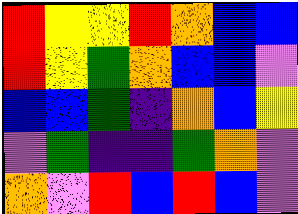[["red", "yellow", "yellow", "red", "orange", "blue", "blue"], ["red", "yellow", "green", "orange", "blue", "blue", "violet"], ["blue", "blue", "green", "indigo", "orange", "blue", "yellow"], ["violet", "green", "indigo", "indigo", "green", "orange", "violet"], ["orange", "violet", "red", "blue", "red", "blue", "violet"]]